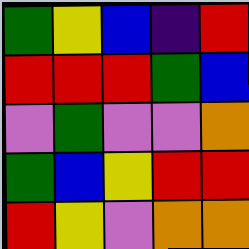[["green", "yellow", "blue", "indigo", "red"], ["red", "red", "red", "green", "blue"], ["violet", "green", "violet", "violet", "orange"], ["green", "blue", "yellow", "red", "red"], ["red", "yellow", "violet", "orange", "orange"]]